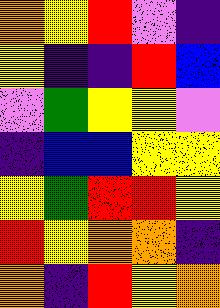[["orange", "yellow", "red", "violet", "indigo"], ["yellow", "indigo", "indigo", "red", "blue"], ["violet", "green", "yellow", "yellow", "violet"], ["indigo", "blue", "blue", "yellow", "yellow"], ["yellow", "green", "red", "red", "yellow"], ["red", "yellow", "orange", "orange", "indigo"], ["orange", "indigo", "red", "yellow", "orange"]]